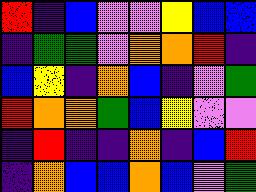[["red", "indigo", "blue", "violet", "violet", "yellow", "blue", "blue"], ["indigo", "green", "green", "violet", "orange", "orange", "red", "indigo"], ["blue", "yellow", "indigo", "orange", "blue", "indigo", "violet", "green"], ["red", "orange", "orange", "green", "blue", "yellow", "violet", "violet"], ["indigo", "red", "indigo", "indigo", "orange", "indigo", "blue", "red"], ["indigo", "orange", "blue", "blue", "orange", "blue", "violet", "green"]]